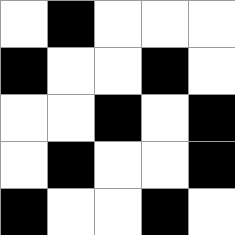[["white", "black", "white", "white", "white"], ["black", "white", "white", "black", "white"], ["white", "white", "black", "white", "black"], ["white", "black", "white", "white", "black"], ["black", "white", "white", "black", "white"]]